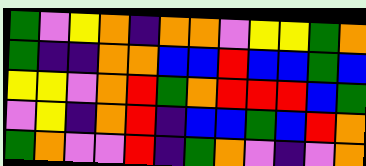[["green", "violet", "yellow", "orange", "indigo", "orange", "orange", "violet", "yellow", "yellow", "green", "orange"], ["green", "indigo", "indigo", "orange", "orange", "blue", "blue", "red", "blue", "blue", "green", "blue"], ["yellow", "yellow", "violet", "orange", "red", "green", "orange", "red", "red", "red", "blue", "green"], ["violet", "yellow", "indigo", "orange", "red", "indigo", "blue", "blue", "green", "blue", "red", "orange"], ["green", "orange", "violet", "violet", "red", "indigo", "green", "orange", "violet", "indigo", "violet", "orange"]]